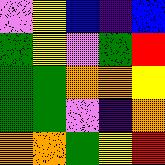[["violet", "yellow", "blue", "indigo", "blue"], ["green", "yellow", "violet", "green", "red"], ["green", "green", "orange", "orange", "yellow"], ["green", "green", "violet", "indigo", "orange"], ["orange", "orange", "green", "yellow", "red"]]